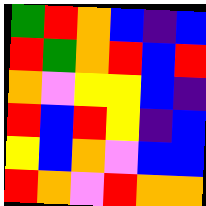[["green", "red", "orange", "blue", "indigo", "blue"], ["red", "green", "orange", "red", "blue", "red"], ["orange", "violet", "yellow", "yellow", "blue", "indigo"], ["red", "blue", "red", "yellow", "indigo", "blue"], ["yellow", "blue", "orange", "violet", "blue", "blue"], ["red", "orange", "violet", "red", "orange", "orange"]]